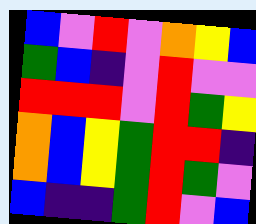[["blue", "violet", "red", "violet", "orange", "yellow", "blue"], ["green", "blue", "indigo", "violet", "red", "violet", "violet"], ["red", "red", "red", "violet", "red", "green", "yellow"], ["orange", "blue", "yellow", "green", "red", "red", "indigo"], ["orange", "blue", "yellow", "green", "red", "green", "violet"], ["blue", "indigo", "indigo", "green", "red", "violet", "blue"]]